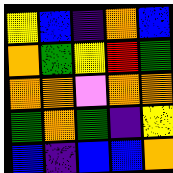[["yellow", "blue", "indigo", "orange", "blue"], ["orange", "green", "yellow", "red", "green"], ["orange", "orange", "violet", "orange", "orange"], ["green", "orange", "green", "indigo", "yellow"], ["blue", "indigo", "blue", "blue", "orange"]]